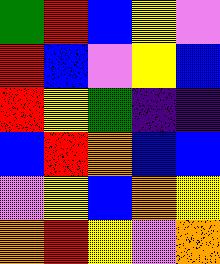[["green", "red", "blue", "yellow", "violet"], ["red", "blue", "violet", "yellow", "blue"], ["red", "yellow", "green", "indigo", "indigo"], ["blue", "red", "orange", "blue", "blue"], ["violet", "yellow", "blue", "orange", "yellow"], ["orange", "red", "yellow", "violet", "orange"]]